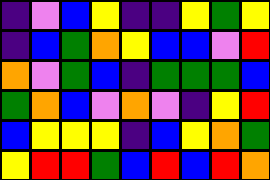[["indigo", "violet", "blue", "yellow", "indigo", "indigo", "yellow", "green", "yellow"], ["indigo", "blue", "green", "orange", "yellow", "blue", "blue", "violet", "red"], ["orange", "violet", "green", "blue", "indigo", "green", "green", "green", "blue"], ["green", "orange", "blue", "violet", "orange", "violet", "indigo", "yellow", "red"], ["blue", "yellow", "yellow", "yellow", "indigo", "blue", "yellow", "orange", "green"], ["yellow", "red", "red", "green", "blue", "red", "blue", "red", "orange"]]